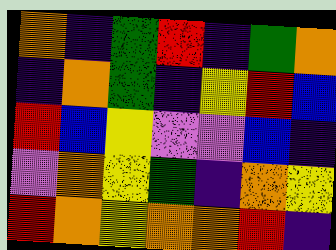[["orange", "indigo", "green", "red", "indigo", "green", "orange"], ["indigo", "orange", "green", "indigo", "yellow", "red", "blue"], ["red", "blue", "yellow", "violet", "violet", "blue", "indigo"], ["violet", "orange", "yellow", "green", "indigo", "orange", "yellow"], ["red", "orange", "yellow", "orange", "orange", "red", "indigo"]]